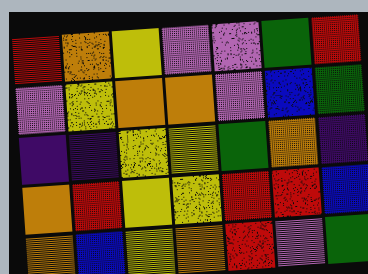[["red", "orange", "yellow", "violet", "violet", "green", "red"], ["violet", "yellow", "orange", "orange", "violet", "blue", "green"], ["indigo", "indigo", "yellow", "yellow", "green", "orange", "indigo"], ["orange", "red", "yellow", "yellow", "red", "red", "blue"], ["orange", "blue", "yellow", "orange", "red", "violet", "green"]]